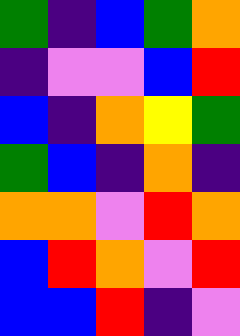[["green", "indigo", "blue", "green", "orange"], ["indigo", "violet", "violet", "blue", "red"], ["blue", "indigo", "orange", "yellow", "green"], ["green", "blue", "indigo", "orange", "indigo"], ["orange", "orange", "violet", "red", "orange"], ["blue", "red", "orange", "violet", "red"], ["blue", "blue", "red", "indigo", "violet"]]